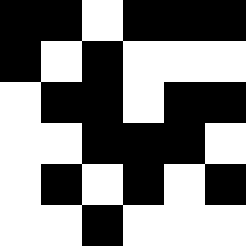[["black", "black", "white", "black", "black", "black"], ["black", "white", "black", "white", "white", "white"], ["white", "black", "black", "white", "black", "black"], ["white", "white", "black", "black", "black", "white"], ["white", "black", "white", "black", "white", "black"], ["white", "white", "black", "white", "white", "white"]]